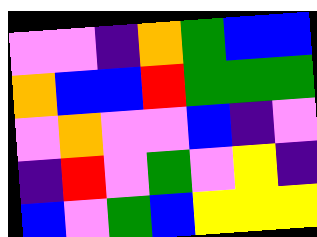[["violet", "violet", "indigo", "orange", "green", "blue", "blue"], ["orange", "blue", "blue", "red", "green", "green", "green"], ["violet", "orange", "violet", "violet", "blue", "indigo", "violet"], ["indigo", "red", "violet", "green", "violet", "yellow", "indigo"], ["blue", "violet", "green", "blue", "yellow", "yellow", "yellow"]]